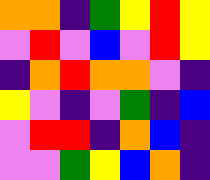[["orange", "orange", "indigo", "green", "yellow", "red", "yellow"], ["violet", "red", "violet", "blue", "violet", "red", "yellow"], ["indigo", "orange", "red", "orange", "orange", "violet", "indigo"], ["yellow", "violet", "indigo", "violet", "green", "indigo", "blue"], ["violet", "red", "red", "indigo", "orange", "blue", "indigo"], ["violet", "violet", "green", "yellow", "blue", "orange", "indigo"]]